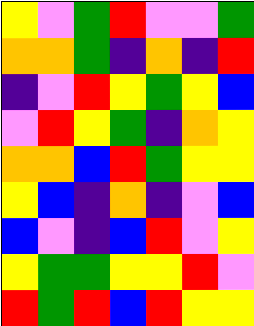[["yellow", "violet", "green", "red", "violet", "violet", "green"], ["orange", "orange", "green", "indigo", "orange", "indigo", "red"], ["indigo", "violet", "red", "yellow", "green", "yellow", "blue"], ["violet", "red", "yellow", "green", "indigo", "orange", "yellow"], ["orange", "orange", "blue", "red", "green", "yellow", "yellow"], ["yellow", "blue", "indigo", "orange", "indigo", "violet", "blue"], ["blue", "violet", "indigo", "blue", "red", "violet", "yellow"], ["yellow", "green", "green", "yellow", "yellow", "red", "violet"], ["red", "green", "red", "blue", "red", "yellow", "yellow"]]